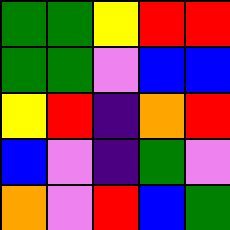[["green", "green", "yellow", "red", "red"], ["green", "green", "violet", "blue", "blue"], ["yellow", "red", "indigo", "orange", "red"], ["blue", "violet", "indigo", "green", "violet"], ["orange", "violet", "red", "blue", "green"]]